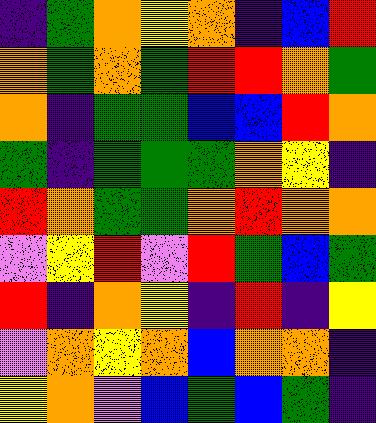[["indigo", "green", "orange", "yellow", "orange", "indigo", "blue", "red"], ["orange", "green", "orange", "green", "red", "red", "orange", "green"], ["orange", "indigo", "green", "green", "blue", "blue", "red", "orange"], ["green", "indigo", "green", "green", "green", "orange", "yellow", "indigo"], ["red", "orange", "green", "green", "orange", "red", "orange", "orange"], ["violet", "yellow", "red", "violet", "red", "green", "blue", "green"], ["red", "indigo", "orange", "yellow", "indigo", "red", "indigo", "yellow"], ["violet", "orange", "yellow", "orange", "blue", "orange", "orange", "indigo"], ["yellow", "orange", "violet", "blue", "green", "blue", "green", "indigo"]]